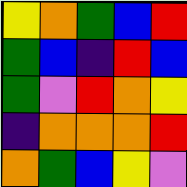[["yellow", "orange", "green", "blue", "red"], ["green", "blue", "indigo", "red", "blue"], ["green", "violet", "red", "orange", "yellow"], ["indigo", "orange", "orange", "orange", "red"], ["orange", "green", "blue", "yellow", "violet"]]